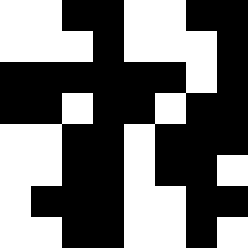[["white", "white", "black", "black", "white", "white", "black", "black"], ["white", "white", "white", "black", "white", "white", "white", "black"], ["black", "black", "black", "black", "black", "black", "white", "black"], ["black", "black", "white", "black", "black", "white", "black", "black"], ["white", "white", "black", "black", "white", "black", "black", "black"], ["white", "white", "black", "black", "white", "black", "black", "white"], ["white", "black", "black", "black", "white", "white", "black", "black"], ["white", "white", "black", "black", "white", "white", "black", "white"]]